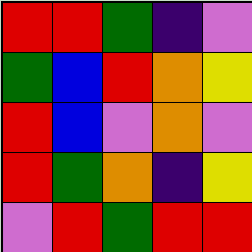[["red", "red", "green", "indigo", "violet"], ["green", "blue", "red", "orange", "yellow"], ["red", "blue", "violet", "orange", "violet"], ["red", "green", "orange", "indigo", "yellow"], ["violet", "red", "green", "red", "red"]]